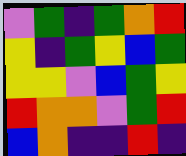[["violet", "green", "indigo", "green", "orange", "red"], ["yellow", "indigo", "green", "yellow", "blue", "green"], ["yellow", "yellow", "violet", "blue", "green", "yellow"], ["red", "orange", "orange", "violet", "green", "red"], ["blue", "orange", "indigo", "indigo", "red", "indigo"]]